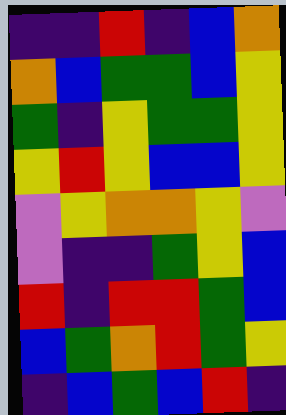[["indigo", "indigo", "red", "indigo", "blue", "orange"], ["orange", "blue", "green", "green", "blue", "yellow"], ["green", "indigo", "yellow", "green", "green", "yellow"], ["yellow", "red", "yellow", "blue", "blue", "yellow"], ["violet", "yellow", "orange", "orange", "yellow", "violet"], ["violet", "indigo", "indigo", "green", "yellow", "blue"], ["red", "indigo", "red", "red", "green", "blue"], ["blue", "green", "orange", "red", "green", "yellow"], ["indigo", "blue", "green", "blue", "red", "indigo"]]